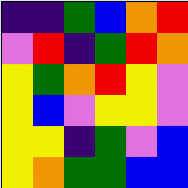[["indigo", "indigo", "green", "blue", "orange", "red"], ["violet", "red", "indigo", "green", "red", "orange"], ["yellow", "green", "orange", "red", "yellow", "violet"], ["yellow", "blue", "violet", "yellow", "yellow", "violet"], ["yellow", "yellow", "indigo", "green", "violet", "blue"], ["yellow", "orange", "green", "green", "blue", "blue"]]